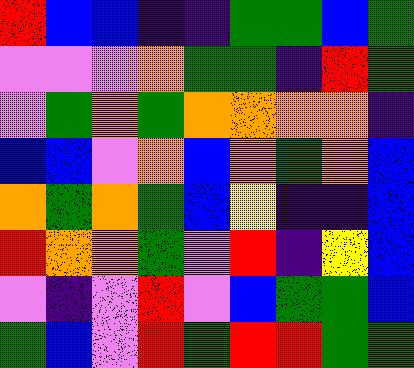[["red", "blue", "blue", "indigo", "indigo", "green", "green", "blue", "green"], ["violet", "violet", "violet", "orange", "green", "green", "indigo", "red", "green"], ["violet", "green", "orange", "green", "orange", "orange", "orange", "orange", "indigo"], ["blue", "blue", "violet", "orange", "blue", "orange", "green", "orange", "blue"], ["orange", "green", "orange", "green", "blue", "yellow", "indigo", "indigo", "blue"], ["red", "orange", "orange", "green", "violet", "red", "indigo", "yellow", "blue"], ["violet", "indigo", "violet", "red", "violet", "blue", "green", "green", "blue"], ["green", "blue", "violet", "red", "green", "red", "red", "green", "green"]]